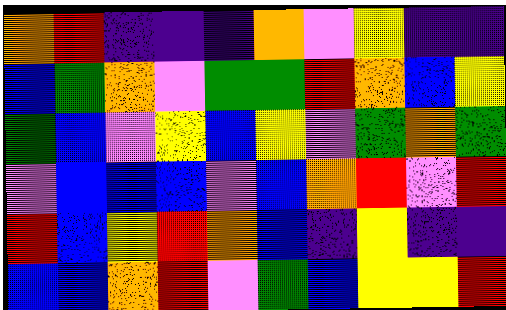[["orange", "red", "indigo", "indigo", "indigo", "orange", "violet", "yellow", "indigo", "indigo"], ["blue", "green", "orange", "violet", "green", "green", "red", "orange", "blue", "yellow"], ["green", "blue", "violet", "yellow", "blue", "yellow", "violet", "green", "orange", "green"], ["violet", "blue", "blue", "blue", "violet", "blue", "orange", "red", "violet", "red"], ["red", "blue", "yellow", "red", "orange", "blue", "indigo", "yellow", "indigo", "indigo"], ["blue", "blue", "orange", "red", "violet", "green", "blue", "yellow", "yellow", "red"]]